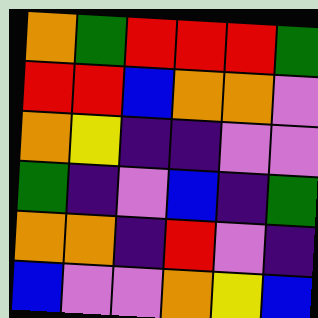[["orange", "green", "red", "red", "red", "green"], ["red", "red", "blue", "orange", "orange", "violet"], ["orange", "yellow", "indigo", "indigo", "violet", "violet"], ["green", "indigo", "violet", "blue", "indigo", "green"], ["orange", "orange", "indigo", "red", "violet", "indigo"], ["blue", "violet", "violet", "orange", "yellow", "blue"]]